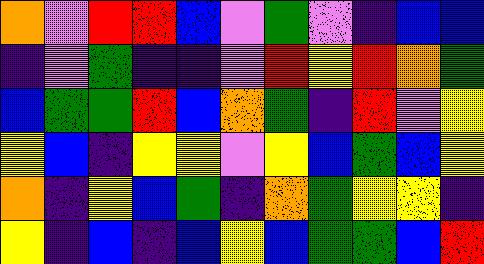[["orange", "violet", "red", "red", "blue", "violet", "green", "violet", "indigo", "blue", "blue"], ["indigo", "violet", "green", "indigo", "indigo", "violet", "red", "yellow", "red", "orange", "green"], ["blue", "green", "green", "red", "blue", "orange", "green", "indigo", "red", "violet", "yellow"], ["yellow", "blue", "indigo", "yellow", "yellow", "violet", "yellow", "blue", "green", "blue", "yellow"], ["orange", "indigo", "yellow", "blue", "green", "indigo", "orange", "green", "yellow", "yellow", "indigo"], ["yellow", "indigo", "blue", "indigo", "blue", "yellow", "blue", "green", "green", "blue", "red"]]